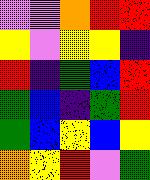[["violet", "violet", "orange", "red", "red"], ["yellow", "violet", "yellow", "yellow", "indigo"], ["red", "indigo", "green", "blue", "red"], ["green", "blue", "indigo", "green", "red"], ["green", "blue", "yellow", "blue", "yellow"], ["orange", "yellow", "red", "violet", "green"]]